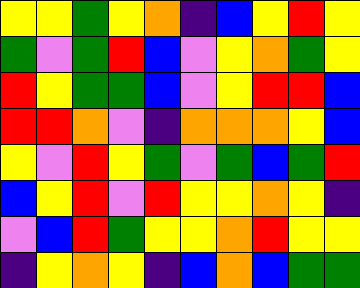[["yellow", "yellow", "green", "yellow", "orange", "indigo", "blue", "yellow", "red", "yellow"], ["green", "violet", "green", "red", "blue", "violet", "yellow", "orange", "green", "yellow"], ["red", "yellow", "green", "green", "blue", "violet", "yellow", "red", "red", "blue"], ["red", "red", "orange", "violet", "indigo", "orange", "orange", "orange", "yellow", "blue"], ["yellow", "violet", "red", "yellow", "green", "violet", "green", "blue", "green", "red"], ["blue", "yellow", "red", "violet", "red", "yellow", "yellow", "orange", "yellow", "indigo"], ["violet", "blue", "red", "green", "yellow", "yellow", "orange", "red", "yellow", "yellow"], ["indigo", "yellow", "orange", "yellow", "indigo", "blue", "orange", "blue", "green", "green"]]